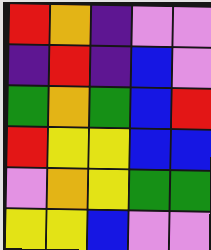[["red", "orange", "indigo", "violet", "violet"], ["indigo", "red", "indigo", "blue", "violet"], ["green", "orange", "green", "blue", "red"], ["red", "yellow", "yellow", "blue", "blue"], ["violet", "orange", "yellow", "green", "green"], ["yellow", "yellow", "blue", "violet", "violet"]]